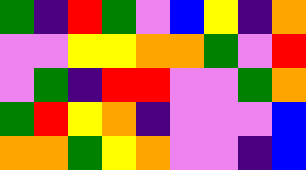[["green", "indigo", "red", "green", "violet", "blue", "yellow", "indigo", "orange"], ["violet", "violet", "yellow", "yellow", "orange", "orange", "green", "violet", "red"], ["violet", "green", "indigo", "red", "red", "violet", "violet", "green", "orange"], ["green", "red", "yellow", "orange", "indigo", "violet", "violet", "violet", "blue"], ["orange", "orange", "green", "yellow", "orange", "violet", "violet", "indigo", "blue"]]